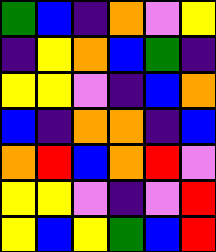[["green", "blue", "indigo", "orange", "violet", "yellow"], ["indigo", "yellow", "orange", "blue", "green", "indigo"], ["yellow", "yellow", "violet", "indigo", "blue", "orange"], ["blue", "indigo", "orange", "orange", "indigo", "blue"], ["orange", "red", "blue", "orange", "red", "violet"], ["yellow", "yellow", "violet", "indigo", "violet", "red"], ["yellow", "blue", "yellow", "green", "blue", "red"]]